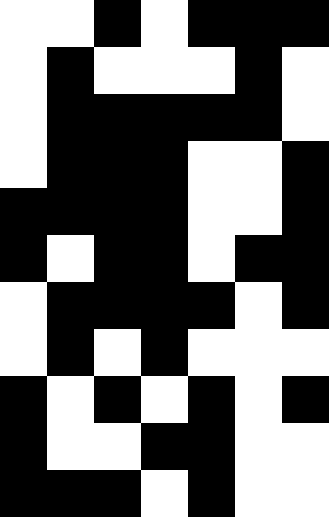[["white", "white", "black", "white", "black", "black", "black"], ["white", "black", "white", "white", "white", "black", "white"], ["white", "black", "black", "black", "black", "black", "white"], ["white", "black", "black", "black", "white", "white", "black"], ["black", "black", "black", "black", "white", "white", "black"], ["black", "white", "black", "black", "white", "black", "black"], ["white", "black", "black", "black", "black", "white", "black"], ["white", "black", "white", "black", "white", "white", "white"], ["black", "white", "black", "white", "black", "white", "black"], ["black", "white", "white", "black", "black", "white", "white"], ["black", "black", "black", "white", "black", "white", "white"]]